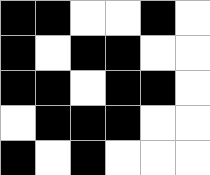[["black", "black", "white", "white", "black", "white"], ["black", "white", "black", "black", "white", "white"], ["black", "black", "white", "black", "black", "white"], ["white", "black", "black", "black", "white", "white"], ["black", "white", "black", "white", "white", "white"]]